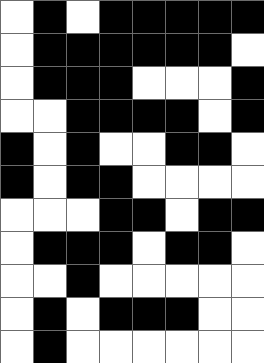[["white", "black", "white", "black", "black", "black", "black", "black"], ["white", "black", "black", "black", "black", "black", "black", "white"], ["white", "black", "black", "black", "white", "white", "white", "black"], ["white", "white", "black", "black", "black", "black", "white", "black"], ["black", "white", "black", "white", "white", "black", "black", "white"], ["black", "white", "black", "black", "white", "white", "white", "white"], ["white", "white", "white", "black", "black", "white", "black", "black"], ["white", "black", "black", "black", "white", "black", "black", "white"], ["white", "white", "black", "white", "white", "white", "white", "white"], ["white", "black", "white", "black", "black", "black", "white", "white"], ["white", "black", "white", "white", "white", "white", "white", "white"]]